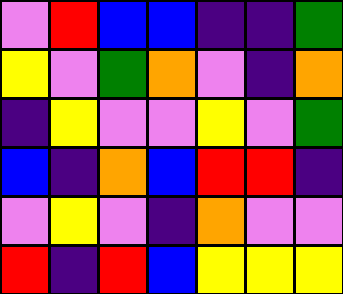[["violet", "red", "blue", "blue", "indigo", "indigo", "green"], ["yellow", "violet", "green", "orange", "violet", "indigo", "orange"], ["indigo", "yellow", "violet", "violet", "yellow", "violet", "green"], ["blue", "indigo", "orange", "blue", "red", "red", "indigo"], ["violet", "yellow", "violet", "indigo", "orange", "violet", "violet"], ["red", "indigo", "red", "blue", "yellow", "yellow", "yellow"]]